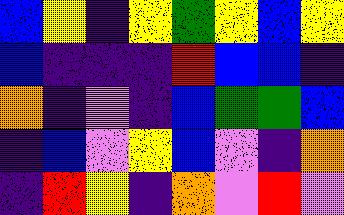[["blue", "yellow", "indigo", "yellow", "green", "yellow", "blue", "yellow"], ["blue", "indigo", "indigo", "indigo", "red", "blue", "blue", "indigo"], ["orange", "indigo", "violet", "indigo", "blue", "green", "green", "blue"], ["indigo", "blue", "violet", "yellow", "blue", "violet", "indigo", "orange"], ["indigo", "red", "yellow", "indigo", "orange", "violet", "red", "violet"]]